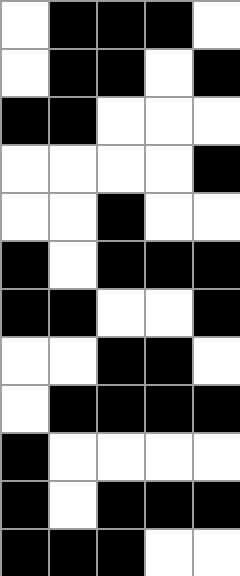[["white", "black", "black", "black", "white"], ["white", "black", "black", "white", "black"], ["black", "black", "white", "white", "white"], ["white", "white", "white", "white", "black"], ["white", "white", "black", "white", "white"], ["black", "white", "black", "black", "black"], ["black", "black", "white", "white", "black"], ["white", "white", "black", "black", "white"], ["white", "black", "black", "black", "black"], ["black", "white", "white", "white", "white"], ["black", "white", "black", "black", "black"], ["black", "black", "black", "white", "white"]]